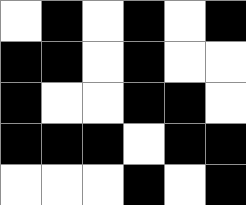[["white", "black", "white", "black", "white", "black"], ["black", "black", "white", "black", "white", "white"], ["black", "white", "white", "black", "black", "white"], ["black", "black", "black", "white", "black", "black"], ["white", "white", "white", "black", "white", "black"]]